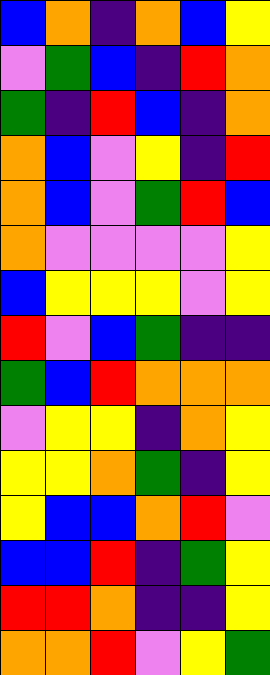[["blue", "orange", "indigo", "orange", "blue", "yellow"], ["violet", "green", "blue", "indigo", "red", "orange"], ["green", "indigo", "red", "blue", "indigo", "orange"], ["orange", "blue", "violet", "yellow", "indigo", "red"], ["orange", "blue", "violet", "green", "red", "blue"], ["orange", "violet", "violet", "violet", "violet", "yellow"], ["blue", "yellow", "yellow", "yellow", "violet", "yellow"], ["red", "violet", "blue", "green", "indigo", "indigo"], ["green", "blue", "red", "orange", "orange", "orange"], ["violet", "yellow", "yellow", "indigo", "orange", "yellow"], ["yellow", "yellow", "orange", "green", "indigo", "yellow"], ["yellow", "blue", "blue", "orange", "red", "violet"], ["blue", "blue", "red", "indigo", "green", "yellow"], ["red", "red", "orange", "indigo", "indigo", "yellow"], ["orange", "orange", "red", "violet", "yellow", "green"]]